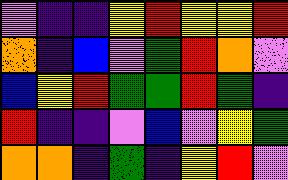[["violet", "indigo", "indigo", "yellow", "red", "yellow", "yellow", "red"], ["orange", "indigo", "blue", "violet", "green", "red", "orange", "violet"], ["blue", "yellow", "red", "green", "green", "red", "green", "indigo"], ["red", "indigo", "indigo", "violet", "blue", "violet", "yellow", "green"], ["orange", "orange", "indigo", "green", "indigo", "yellow", "red", "violet"]]